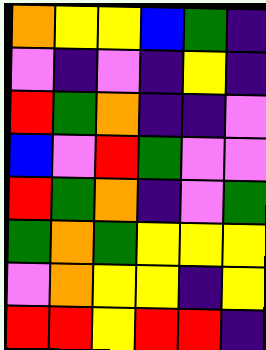[["orange", "yellow", "yellow", "blue", "green", "indigo"], ["violet", "indigo", "violet", "indigo", "yellow", "indigo"], ["red", "green", "orange", "indigo", "indigo", "violet"], ["blue", "violet", "red", "green", "violet", "violet"], ["red", "green", "orange", "indigo", "violet", "green"], ["green", "orange", "green", "yellow", "yellow", "yellow"], ["violet", "orange", "yellow", "yellow", "indigo", "yellow"], ["red", "red", "yellow", "red", "red", "indigo"]]